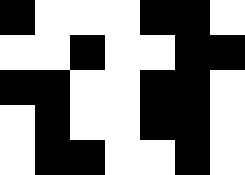[["black", "white", "white", "white", "black", "black", "white"], ["white", "white", "black", "white", "white", "black", "black"], ["black", "black", "white", "white", "black", "black", "white"], ["white", "black", "white", "white", "black", "black", "white"], ["white", "black", "black", "white", "white", "black", "white"]]